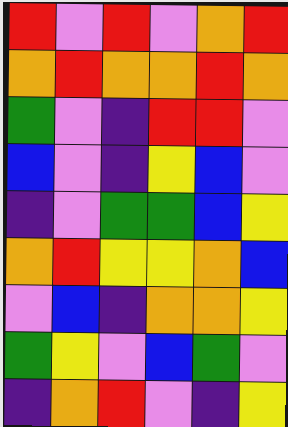[["red", "violet", "red", "violet", "orange", "red"], ["orange", "red", "orange", "orange", "red", "orange"], ["green", "violet", "indigo", "red", "red", "violet"], ["blue", "violet", "indigo", "yellow", "blue", "violet"], ["indigo", "violet", "green", "green", "blue", "yellow"], ["orange", "red", "yellow", "yellow", "orange", "blue"], ["violet", "blue", "indigo", "orange", "orange", "yellow"], ["green", "yellow", "violet", "blue", "green", "violet"], ["indigo", "orange", "red", "violet", "indigo", "yellow"]]